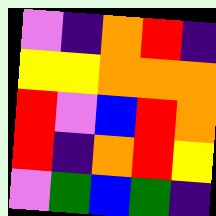[["violet", "indigo", "orange", "red", "indigo"], ["yellow", "yellow", "orange", "orange", "orange"], ["red", "violet", "blue", "red", "orange"], ["red", "indigo", "orange", "red", "yellow"], ["violet", "green", "blue", "green", "indigo"]]